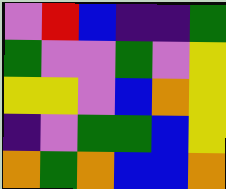[["violet", "red", "blue", "indigo", "indigo", "green"], ["green", "violet", "violet", "green", "violet", "yellow"], ["yellow", "yellow", "violet", "blue", "orange", "yellow"], ["indigo", "violet", "green", "green", "blue", "yellow"], ["orange", "green", "orange", "blue", "blue", "orange"]]